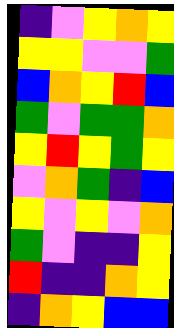[["indigo", "violet", "yellow", "orange", "yellow"], ["yellow", "yellow", "violet", "violet", "green"], ["blue", "orange", "yellow", "red", "blue"], ["green", "violet", "green", "green", "orange"], ["yellow", "red", "yellow", "green", "yellow"], ["violet", "orange", "green", "indigo", "blue"], ["yellow", "violet", "yellow", "violet", "orange"], ["green", "violet", "indigo", "indigo", "yellow"], ["red", "indigo", "indigo", "orange", "yellow"], ["indigo", "orange", "yellow", "blue", "blue"]]